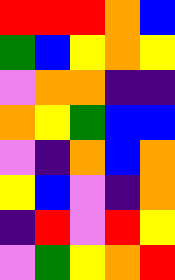[["red", "red", "red", "orange", "blue"], ["green", "blue", "yellow", "orange", "yellow"], ["violet", "orange", "orange", "indigo", "indigo"], ["orange", "yellow", "green", "blue", "blue"], ["violet", "indigo", "orange", "blue", "orange"], ["yellow", "blue", "violet", "indigo", "orange"], ["indigo", "red", "violet", "red", "yellow"], ["violet", "green", "yellow", "orange", "red"]]